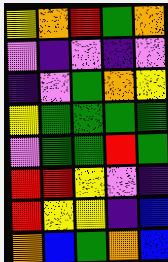[["yellow", "orange", "red", "green", "orange"], ["violet", "indigo", "violet", "indigo", "violet"], ["indigo", "violet", "green", "orange", "yellow"], ["yellow", "green", "green", "green", "green"], ["violet", "green", "green", "red", "green"], ["red", "red", "yellow", "violet", "indigo"], ["red", "yellow", "yellow", "indigo", "blue"], ["orange", "blue", "green", "orange", "blue"]]